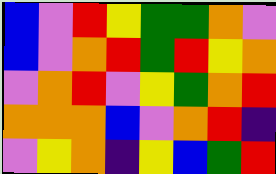[["blue", "violet", "red", "yellow", "green", "green", "orange", "violet"], ["blue", "violet", "orange", "red", "green", "red", "yellow", "orange"], ["violet", "orange", "red", "violet", "yellow", "green", "orange", "red"], ["orange", "orange", "orange", "blue", "violet", "orange", "red", "indigo"], ["violet", "yellow", "orange", "indigo", "yellow", "blue", "green", "red"]]